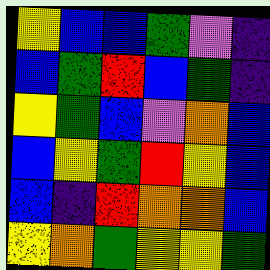[["yellow", "blue", "blue", "green", "violet", "indigo"], ["blue", "green", "red", "blue", "green", "indigo"], ["yellow", "green", "blue", "violet", "orange", "blue"], ["blue", "yellow", "green", "red", "yellow", "blue"], ["blue", "indigo", "red", "orange", "orange", "blue"], ["yellow", "orange", "green", "yellow", "yellow", "green"]]